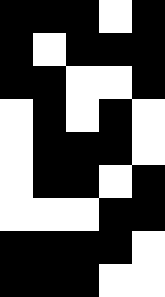[["black", "black", "black", "white", "black"], ["black", "white", "black", "black", "black"], ["black", "black", "white", "white", "black"], ["white", "black", "white", "black", "white"], ["white", "black", "black", "black", "white"], ["white", "black", "black", "white", "black"], ["white", "white", "white", "black", "black"], ["black", "black", "black", "black", "white"], ["black", "black", "black", "white", "white"]]